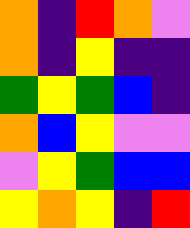[["orange", "indigo", "red", "orange", "violet"], ["orange", "indigo", "yellow", "indigo", "indigo"], ["green", "yellow", "green", "blue", "indigo"], ["orange", "blue", "yellow", "violet", "violet"], ["violet", "yellow", "green", "blue", "blue"], ["yellow", "orange", "yellow", "indigo", "red"]]